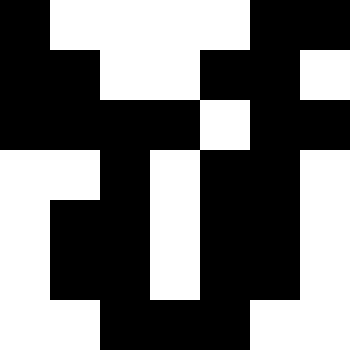[["black", "white", "white", "white", "white", "black", "black"], ["black", "black", "white", "white", "black", "black", "white"], ["black", "black", "black", "black", "white", "black", "black"], ["white", "white", "black", "white", "black", "black", "white"], ["white", "black", "black", "white", "black", "black", "white"], ["white", "black", "black", "white", "black", "black", "white"], ["white", "white", "black", "black", "black", "white", "white"]]